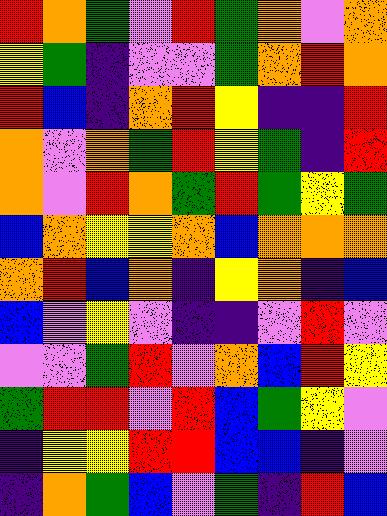[["red", "orange", "green", "violet", "red", "green", "orange", "violet", "orange"], ["yellow", "green", "indigo", "violet", "violet", "green", "orange", "red", "orange"], ["red", "blue", "indigo", "orange", "red", "yellow", "indigo", "indigo", "red"], ["orange", "violet", "orange", "green", "red", "yellow", "green", "indigo", "red"], ["orange", "violet", "red", "orange", "green", "red", "green", "yellow", "green"], ["blue", "orange", "yellow", "yellow", "orange", "blue", "orange", "orange", "orange"], ["orange", "red", "blue", "orange", "indigo", "yellow", "orange", "indigo", "blue"], ["blue", "violet", "yellow", "violet", "indigo", "indigo", "violet", "red", "violet"], ["violet", "violet", "green", "red", "violet", "orange", "blue", "red", "yellow"], ["green", "red", "red", "violet", "red", "blue", "green", "yellow", "violet"], ["indigo", "yellow", "yellow", "red", "red", "blue", "blue", "indigo", "violet"], ["indigo", "orange", "green", "blue", "violet", "green", "indigo", "red", "blue"]]